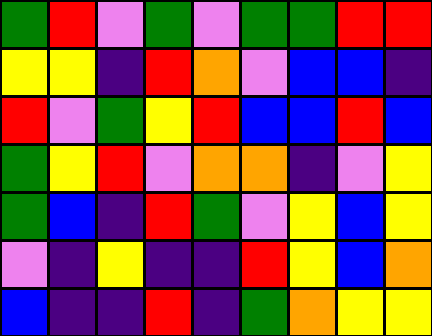[["green", "red", "violet", "green", "violet", "green", "green", "red", "red"], ["yellow", "yellow", "indigo", "red", "orange", "violet", "blue", "blue", "indigo"], ["red", "violet", "green", "yellow", "red", "blue", "blue", "red", "blue"], ["green", "yellow", "red", "violet", "orange", "orange", "indigo", "violet", "yellow"], ["green", "blue", "indigo", "red", "green", "violet", "yellow", "blue", "yellow"], ["violet", "indigo", "yellow", "indigo", "indigo", "red", "yellow", "blue", "orange"], ["blue", "indigo", "indigo", "red", "indigo", "green", "orange", "yellow", "yellow"]]